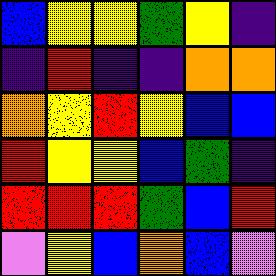[["blue", "yellow", "yellow", "green", "yellow", "indigo"], ["indigo", "red", "indigo", "indigo", "orange", "orange"], ["orange", "yellow", "red", "yellow", "blue", "blue"], ["red", "yellow", "yellow", "blue", "green", "indigo"], ["red", "red", "red", "green", "blue", "red"], ["violet", "yellow", "blue", "orange", "blue", "violet"]]